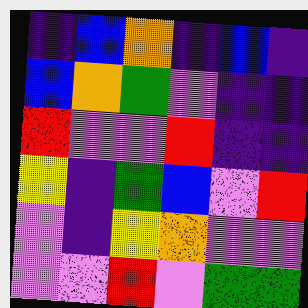[["indigo", "blue", "orange", "indigo", "blue", "indigo"], ["blue", "orange", "green", "violet", "indigo", "indigo"], ["red", "violet", "violet", "red", "indigo", "indigo"], ["yellow", "indigo", "green", "blue", "violet", "red"], ["violet", "indigo", "yellow", "orange", "violet", "violet"], ["violet", "violet", "red", "violet", "green", "green"]]